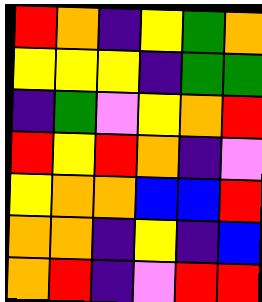[["red", "orange", "indigo", "yellow", "green", "orange"], ["yellow", "yellow", "yellow", "indigo", "green", "green"], ["indigo", "green", "violet", "yellow", "orange", "red"], ["red", "yellow", "red", "orange", "indigo", "violet"], ["yellow", "orange", "orange", "blue", "blue", "red"], ["orange", "orange", "indigo", "yellow", "indigo", "blue"], ["orange", "red", "indigo", "violet", "red", "red"]]